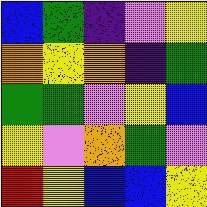[["blue", "green", "indigo", "violet", "yellow"], ["orange", "yellow", "orange", "indigo", "green"], ["green", "green", "violet", "yellow", "blue"], ["yellow", "violet", "orange", "green", "violet"], ["red", "yellow", "blue", "blue", "yellow"]]